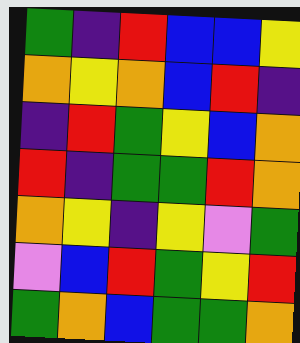[["green", "indigo", "red", "blue", "blue", "yellow"], ["orange", "yellow", "orange", "blue", "red", "indigo"], ["indigo", "red", "green", "yellow", "blue", "orange"], ["red", "indigo", "green", "green", "red", "orange"], ["orange", "yellow", "indigo", "yellow", "violet", "green"], ["violet", "blue", "red", "green", "yellow", "red"], ["green", "orange", "blue", "green", "green", "orange"]]